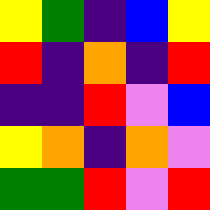[["yellow", "green", "indigo", "blue", "yellow"], ["red", "indigo", "orange", "indigo", "red"], ["indigo", "indigo", "red", "violet", "blue"], ["yellow", "orange", "indigo", "orange", "violet"], ["green", "green", "red", "violet", "red"]]